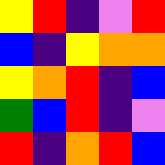[["yellow", "red", "indigo", "violet", "red"], ["blue", "indigo", "yellow", "orange", "orange"], ["yellow", "orange", "red", "indigo", "blue"], ["green", "blue", "red", "indigo", "violet"], ["red", "indigo", "orange", "red", "blue"]]